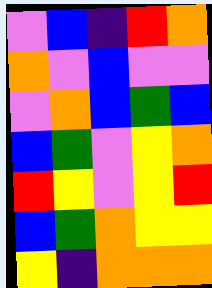[["violet", "blue", "indigo", "red", "orange"], ["orange", "violet", "blue", "violet", "violet"], ["violet", "orange", "blue", "green", "blue"], ["blue", "green", "violet", "yellow", "orange"], ["red", "yellow", "violet", "yellow", "red"], ["blue", "green", "orange", "yellow", "yellow"], ["yellow", "indigo", "orange", "orange", "orange"]]